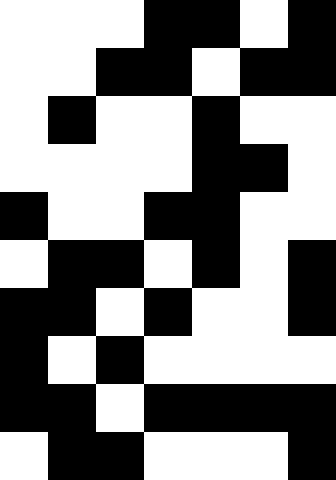[["white", "white", "white", "black", "black", "white", "black"], ["white", "white", "black", "black", "white", "black", "black"], ["white", "black", "white", "white", "black", "white", "white"], ["white", "white", "white", "white", "black", "black", "white"], ["black", "white", "white", "black", "black", "white", "white"], ["white", "black", "black", "white", "black", "white", "black"], ["black", "black", "white", "black", "white", "white", "black"], ["black", "white", "black", "white", "white", "white", "white"], ["black", "black", "white", "black", "black", "black", "black"], ["white", "black", "black", "white", "white", "white", "black"]]